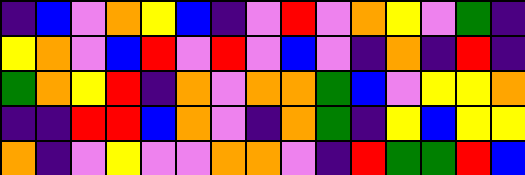[["indigo", "blue", "violet", "orange", "yellow", "blue", "indigo", "violet", "red", "violet", "orange", "yellow", "violet", "green", "indigo"], ["yellow", "orange", "violet", "blue", "red", "violet", "red", "violet", "blue", "violet", "indigo", "orange", "indigo", "red", "indigo"], ["green", "orange", "yellow", "red", "indigo", "orange", "violet", "orange", "orange", "green", "blue", "violet", "yellow", "yellow", "orange"], ["indigo", "indigo", "red", "red", "blue", "orange", "violet", "indigo", "orange", "green", "indigo", "yellow", "blue", "yellow", "yellow"], ["orange", "indigo", "violet", "yellow", "violet", "violet", "orange", "orange", "violet", "indigo", "red", "green", "green", "red", "blue"]]